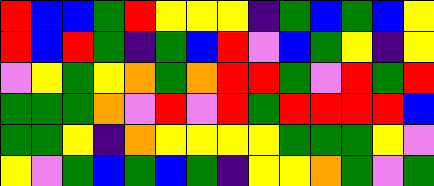[["red", "blue", "blue", "green", "red", "yellow", "yellow", "yellow", "indigo", "green", "blue", "green", "blue", "yellow"], ["red", "blue", "red", "green", "indigo", "green", "blue", "red", "violet", "blue", "green", "yellow", "indigo", "yellow"], ["violet", "yellow", "green", "yellow", "orange", "green", "orange", "red", "red", "green", "violet", "red", "green", "red"], ["green", "green", "green", "orange", "violet", "red", "violet", "red", "green", "red", "red", "red", "red", "blue"], ["green", "green", "yellow", "indigo", "orange", "yellow", "yellow", "yellow", "yellow", "green", "green", "green", "yellow", "violet"], ["yellow", "violet", "green", "blue", "green", "blue", "green", "indigo", "yellow", "yellow", "orange", "green", "violet", "green"]]